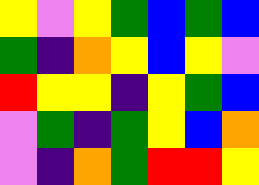[["yellow", "violet", "yellow", "green", "blue", "green", "blue"], ["green", "indigo", "orange", "yellow", "blue", "yellow", "violet"], ["red", "yellow", "yellow", "indigo", "yellow", "green", "blue"], ["violet", "green", "indigo", "green", "yellow", "blue", "orange"], ["violet", "indigo", "orange", "green", "red", "red", "yellow"]]